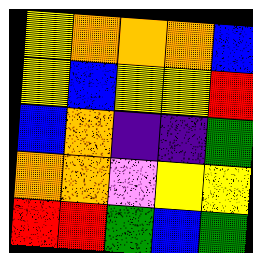[["yellow", "orange", "orange", "orange", "blue"], ["yellow", "blue", "yellow", "yellow", "red"], ["blue", "orange", "indigo", "indigo", "green"], ["orange", "orange", "violet", "yellow", "yellow"], ["red", "red", "green", "blue", "green"]]